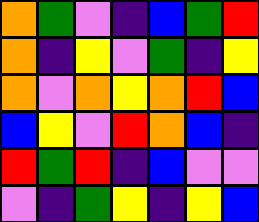[["orange", "green", "violet", "indigo", "blue", "green", "red"], ["orange", "indigo", "yellow", "violet", "green", "indigo", "yellow"], ["orange", "violet", "orange", "yellow", "orange", "red", "blue"], ["blue", "yellow", "violet", "red", "orange", "blue", "indigo"], ["red", "green", "red", "indigo", "blue", "violet", "violet"], ["violet", "indigo", "green", "yellow", "indigo", "yellow", "blue"]]